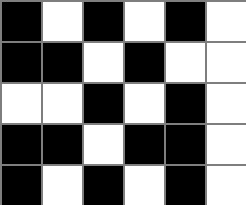[["black", "white", "black", "white", "black", "white"], ["black", "black", "white", "black", "white", "white"], ["white", "white", "black", "white", "black", "white"], ["black", "black", "white", "black", "black", "white"], ["black", "white", "black", "white", "black", "white"]]